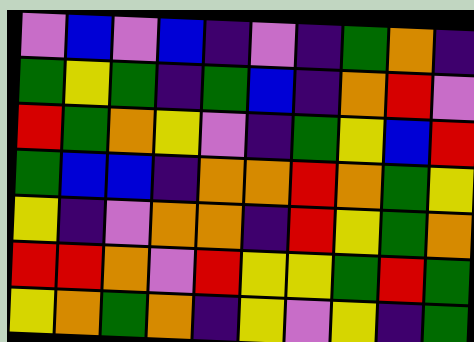[["violet", "blue", "violet", "blue", "indigo", "violet", "indigo", "green", "orange", "indigo"], ["green", "yellow", "green", "indigo", "green", "blue", "indigo", "orange", "red", "violet"], ["red", "green", "orange", "yellow", "violet", "indigo", "green", "yellow", "blue", "red"], ["green", "blue", "blue", "indigo", "orange", "orange", "red", "orange", "green", "yellow"], ["yellow", "indigo", "violet", "orange", "orange", "indigo", "red", "yellow", "green", "orange"], ["red", "red", "orange", "violet", "red", "yellow", "yellow", "green", "red", "green"], ["yellow", "orange", "green", "orange", "indigo", "yellow", "violet", "yellow", "indigo", "green"]]